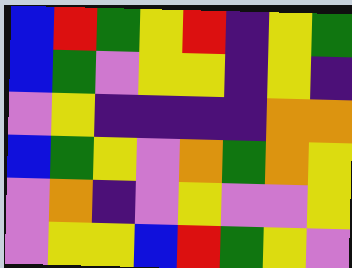[["blue", "red", "green", "yellow", "red", "indigo", "yellow", "green"], ["blue", "green", "violet", "yellow", "yellow", "indigo", "yellow", "indigo"], ["violet", "yellow", "indigo", "indigo", "indigo", "indigo", "orange", "orange"], ["blue", "green", "yellow", "violet", "orange", "green", "orange", "yellow"], ["violet", "orange", "indigo", "violet", "yellow", "violet", "violet", "yellow"], ["violet", "yellow", "yellow", "blue", "red", "green", "yellow", "violet"]]